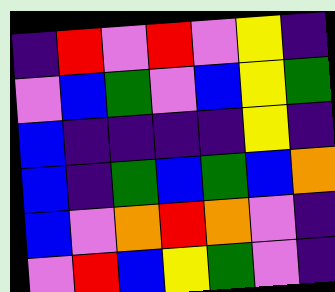[["indigo", "red", "violet", "red", "violet", "yellow", "indigo"], ["violet", "blue", "green", "violet", "blue", "yellow", "green"], ["blue", "indigo", "indigo", "indigo", "indigo", "yellow", "indigo"], ["blue", "indigo", "green", "blue", "green", "blue", "orange"], ["blue", "violet", "orange", "red", "orange", "violet", "indigo"], ["violet", "red", "blue", "yellow", "green", "violet", "indigo"]]